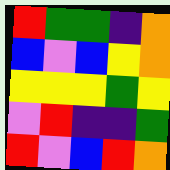[["red", "green", "green", "indigo", "orange"], ["blue", "violet", "blue", "yellow", "orange"], ["yellow", "yellow", "yellow", "green", "yellow"], ["violet", "red", "indigo", "indigo", "green"], ["red", "violet", "blue", "red", "orange"]]